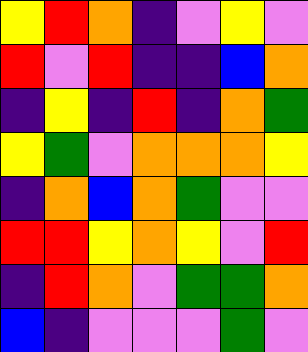[["yellow", "red", "orange", "indigo", "violet", "yellow", "violet"], ["red", "violet", "red", "indigo", "indigo", "blue", "orange"], ["indigo", "yellow", "indigo", "red", "indigo", "orange", "green"], ["yellow", "green", "violet", "orange", "orange", "orange", "yellow"], ["indigo", "orange", "blue", "orange", "green", "violet", "violet"], ["red", "red", "yellow", "orange", "yellow", "violet", "red"], ["indigo", "red", "orange", "violet", "green", "green", "orange"], ["blue", "indigo", "violet", "violet", "violet", "green", "violet"]]